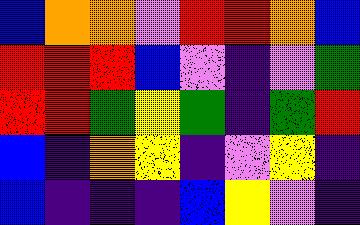[["blue", "orange", "orange", "violet", "red", "red", "orange", "blue"], ["red", "red", "red", "blue", "violet", "indigo", "violet", "green"], ["red", "red", "green", "yellow", "green", "indigo", "green", "red"], ["blue", "indigo", "orange", "yellow", "indigo", "violet", "yellow", "indigo"], ["blue", "indigo", "indigo", "indigo", "blue", "yellow", "violet", "indigo"]]